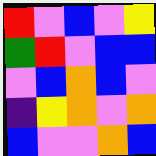[["red", "violet", "blue", "violet", "yellow"], ["green", "red", "violet", "blue", "blue"], ["violet", "blue", "orange", "blue", "violet"], ["indigo", "yellow", "orange", "violet", "orange"], ["blue", "violet", "violet", "orange", "blue"]]